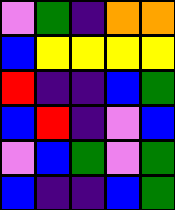[["violet", "green", "indigo", "orange", "orange"], ["blue", "yellow", "yellow", "yellow", "yellow"], ["red", "indigo", "indigo", "blue", "green"], ["blue", "red", "indigo", "violet", "blue"], ["violet", "blue", "green", "violet", "green"], ["blue", "indigo", "indigo", "blue", "green"]]